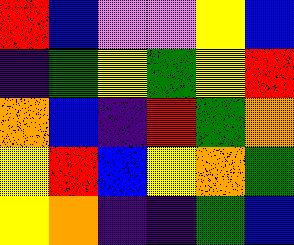[["red", "blue", "violet", "violet", "yellow", "blue"], ["indigo", "green", "yellow", "green", "yellow", "red"], ["orange", "blue", "indigo", "red", "green", "orange"], ["yellow", "red", "blue", "yellow", "orange", "green"], ["yellow", "orange", "indigo", "indigo", "green", "blue"]]